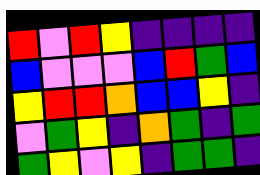[["red", "violet", "red", "yellow", "indigo", "indigo", "indigo", "indigo"], ["blue", "violet", "violet", "violet", "blue", "red", "green", "blue"], ["yellow", "red", "red", "orange", "blue", "blue", "yellow", "indigo"], ["violet", "green", "yellow", "indigo", "orange", "green", "indigo", "green"], ["green", "yellow", "violet", "yellow", "indigo", "green", "green", "indigo"]]